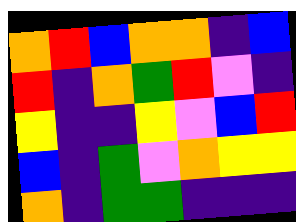[["orange", "red", "blue", "orange", "orange", "indigo", "blue"], ["red", "indigo", "orange", "green", "red", "violet", "indigo"], ["yellow", "indigo", "indigo", "yellow", "violet", "blue", "red"], ["blue", "indigo", "green", "violet", "orange", "yellow", "yellow"], ["orange", "indigo", "green", "green", "indigo", "indigo", "indigo"]]